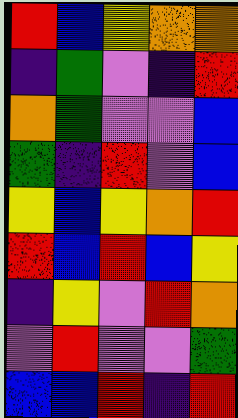[["red", "blue", "yellow", "orange", "orange"], ["indigo", "green", "violet", "indigo", "red"], ["orange", "green", "violet", "violet", "blue"], ["green", "indigo", "red", "violet", "blue"], ["yellow", "blue", "yellow", "orange", "red"], ["red", "blue", "red", "blue", "yellow"], ["indigo", "yellow", "violet", "red", "orange"], ["violet", "red", "violet", "violet", "green"], ["blue", "blue", "red", "indigo", "red"]]